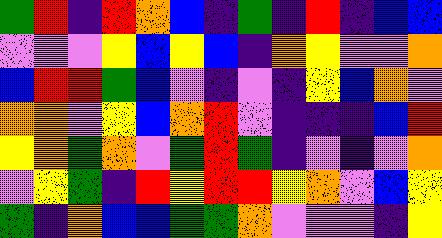[["green", "red", "indigo", "red", "orange", "blue", "indigo", "green", "indigo", "red", "indigo", "blue", "blue"], ["violet", "violet", "violet", "yellow", "blue", "yellow", "blue", "indigo", "orange", "yellow", "violet", "violet", "orange"], ["blue", "red", "red", "green", "blue", "violet", "indigo", "violet", "indigo", "yellow", "blue", "orange", "violet"], ["orange", "orange", "violet", "yellow", "blue", "orange", "red", "violet", "indigo", "indigo", "indigo", "blue", "red"], ["yellow", "orange", "green", "orange", "violet", "green", "red", "green", "indigo", "violet", "indigo", "violet", "orange"], ["violet", "yellow", "green", "indigo", "red", "yellow", "red", "red", "yellow", "orange", "violet", "blue", "yellow"], ["green", "indigo", "orange", "blue", "blue", "green", "green", "orange", "violet", "violet", "violet", "indigo", "yellow"]]